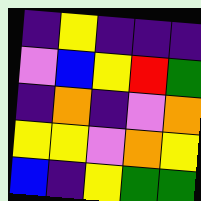[["indigo", "yellow", "indigo", "indigo", "indigo"], ["violet", "blue", "yellow", "red", "green"], ["indigo", "orange", "indigo", "violet", "orange"], ["yellow", "yellow", "violet", "orange", "yellow"], ["blue", "indigo", "yellow", "green", "green"]]